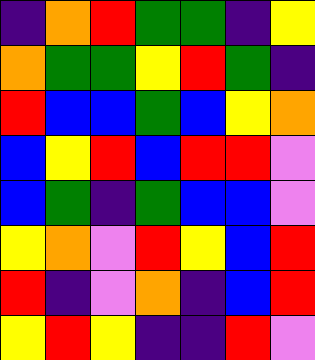[["indigo", "orange", "red", "green", "green", "indigo", "yellow"], ["orange", "green", "green", "yellow", "red", "green", "indigo"], ["red", "blue", "blue", "green", "blue", "yellow", "orange"], ["blue", "yellow", "red", "blue", "red", "red", "violet"], ["blue", "green", "indigo", "green", "blue", "blue", "violet"], ["yellow", "orange", "violet", "red", "yellow", "blue", "red"], ["red", "indigo", "violet", "orange", "indigo", "blue", "red"], ["yellow", "red", "yellow", "indigo", "indigo", "red", "violet"]]